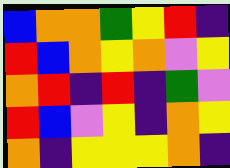[["blue", "orange", "orange", "green", "yellow", "red", "indigo"], ["red", "blue", "orange", "yellow", "orange", "violet", "yellow"], ["orange", "red", "indigo", "red", "indigo", "green", "violet"], ["red", "blue", "violet", "yellow", "indigo", "orange", "yellow"], ["orange", "indigo", "yellow", "yellow", "yellow", "orange", "indigo"]]